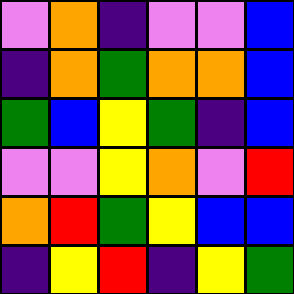[["violet", "orange", "indigo", "violet", "violet", "blue"], ["indigo", "orange", "green", "orange", "orange", "blue"], ["green", "blue", "yellow", "green", "indigo", "blue"], ["violet", "violet", "yellow", "orange", "violet", "red"], ["orange", "red", "green", "yellow", "blue", "blue"], ["indigo", "yellow", "red", "indigo", "yellow", "green"]]